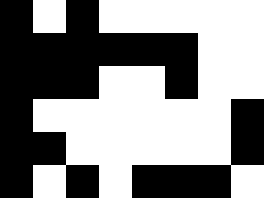[["black", "white", "black", "white", "white", "white", "white", "white"], ["black", "black", "black", "black", "black", "black", "white", "white"], ["black", "black", "black", "white", "white", "black", "white", "white"], ["black", "white", "white", "white", "white", "white", "white", "black"], ["black", "black", "white", "white", "white", "white", "white", "black"], ["black", "white", "black", "white", "black", "black", "black", "white"]]